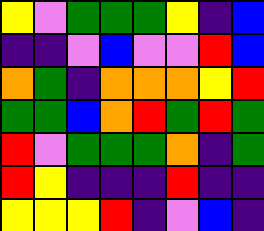[["yellow", "violet", "green", "green", "green", "yellow", "indigo", "blue"], ["indigo", "indigo", "violet", "blue", "violet", "violet", "red", "blue"], ["orange", "green", "indigo", "orange", "orange", "orange", "yellow", "red"], ["green", "green", "blue", "orange", "red", "green", "red", "green"], ["red", "violet", "green", "green", "green", "orange", "indigo", "green"], ["red", "yellow", "indigo", "indigo", "indigo", "red", "indigo", "indigo"], ["yellow", "yellow", "yellow", "red", "indigo", "violet", "blue", "indigo"]]